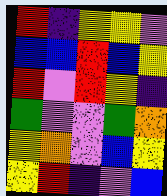[["red", "indigo", "yellow", "yellow", "violet"], ["blue", "blue", "red", "blue", "yellow"], ["red", "violet", "red", "yellow", "indigo"], ["green", "violet", "violet", "green", "orange"], ["yellow", "orange", "violet", "blue", "yellow"], ["yellow", "red", "indigo", "violet", "blue"]]